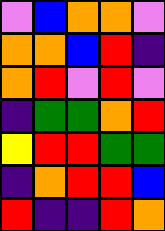[["violet", "blue", "orange", "orange", "violet"], ["orange", "orange", "blue", "red", "indigo"], ["orange", "red", "violet", "red", "violet"], ["indigo", "green", "green", "orange", "red"], ["yellow", "red", "red", "green", "green"], ["indigo", "orange", "red", "red", "blue"], ["red", "indigo", "indigo", "red", "orange"]]